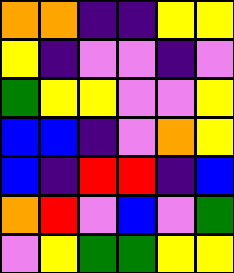[["orange", "orange", "indigo", "indigo", "yellow", "yellow"], ["yellow", "indigo", "violet", "violet", "indigo", "violet"], ["green", "yellow", "yellow", "violet", "violet", "yellow"], ["blue", "blue", "indigo", "violet", "orange", "yellow"], ["blue", "indigo", "red", "red", "indigo", "blue"], ["orange", "red", "violet", "blue", "violet", "green"], ["violet", "yellow", "green", "green", "yellow", "yellow"]]